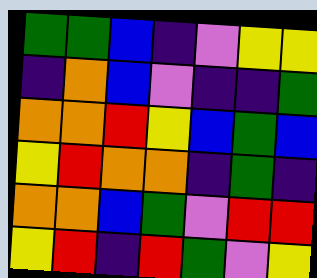[["green", "green", "blue", "indigo", "violet", "yellow", "yellow"], ["indigo", "orange", "blue", "violet", "indigo", "indigo", "green"], ["orange", "orange", "red", "yellow", "blue", "green", "blue"], ["yellow", "red", "orange", "orange", "indigo", "green", "indigo"], ["orange", "orange", "blue", "green", "violet", "red", "red"], ["yellow", "red", "indigo", "red", "green", "violet", "yellow"]]